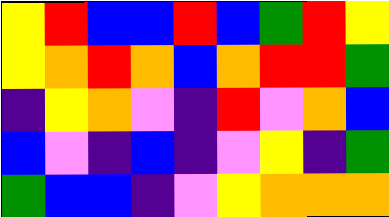[["yellow", "red", "blue", "blue", "red", "blue", "green", "red", "yellow"], ["yellow", "orange", "red", "orange", "blue", "orange", "red", "red", "green"], ["indigo", "yellow", "orange", "violet", "indigo", "red", "violet", "orange", "blue"], ["blue", "violet", "indigo", "blue", "indigo", "violet", "yellow", "indigo", "green"], ["green", "blue", "blue", "indigo", "violet", "yellow", "orange", "orange", "orange"]]